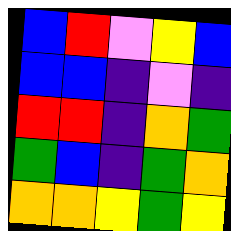[["blue", "red", "violet", "yellow", "blue"], ["blue", "blue", "indigo", "violet", "indigo"], ["red", "red", "indigo", "orange", "green"], ["green", "blue", "indigo", "green", "orange"], ["orange", "orange", "yellow", "green", "yellow"]]